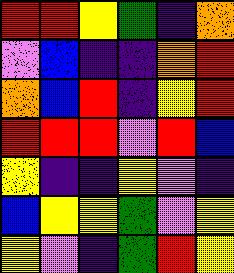[["red", "red", "yellow", "green", "indigo", "orange"], ["violet", "blue", "indigo", "indigo", "orange", "red"], ["orange", "blue", "red", "indigo", "yellow", "red"], ["red", "red", "red", "violet", "red", "blue"], ["yellow", "indigo", "indigo", "yellow", "violet", "indigo"], ["blue", "yellow", "yellow", "green", "violet", "yellow"], ["yellow", "violet", "indigo", "green", "red", "yellow"]]